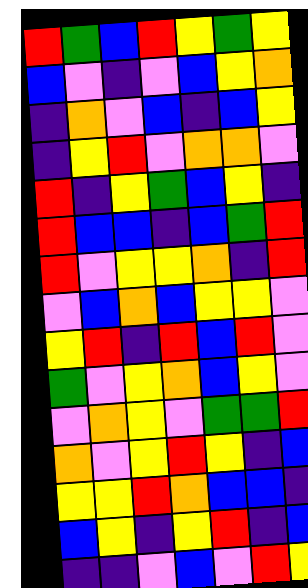[["red", "green", "blue", "red", "yellow", "green", "yellow"], ["blue", "violet", "indigo", "violet", "blue", "yellow", "orange"], ["indigo", "orange", "violet", "blue", "indigo", "blue", "yellow"], ["indigo", "yellow", "red", "violet", "orange", "orange", "violet"], ["red", "indigo", "yellow", "green", "blue", "yellow", "indigo"], ["red", "blue", "blue", "indigo", "blue", "green", "red"], ["red", "violet", "yellow", "yellow", "orange", "indigo", "red"], ["violet", "blue", "orange", "blue", "yellow", "yellow", "violet"], ["yellow", "red", "indigo", "red", "blue", "red", "violet"], ["green", "violet", "yellow", "orange", "blue", "yellow", "violet"], ["violet", "orange", "yellow", "violet", "green", "green", "red"], ["orange", "violet", "yellow", "red", "yellow", "indigo", "blue"], ["yellow", "yellow", "red", "orange", "blue", "blue", "indigo"], ["blue", "yellow", "indigo", "yellow", "red", "indigo", "blue"], ["indigo", "indigo", "violet", "blue", "violet", "red", "yellow"]]